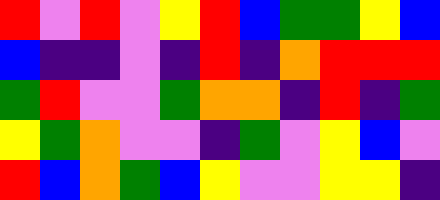[["red", "violet", "red", "violet", "yellow", "red", "blue", "green", "green", "yellow", "blue"], ["blue", "indigo", "indigo", "violet", "indigo", "red", "indigo", "orange", "red", "red", "red"], ["green", "red", "violet", "violet", "green", "orange", "orange", "indigo", "red", "indigo", "green"], ["yellow", "green", "orange", "violet", "violet", "indigo", "green", "violet", "yellow", "blue", "violet"], ["red", "blue", "orange", "green", "blue", "yellow", "violet", "violet", "yellow", "yellow", "indigo"]]